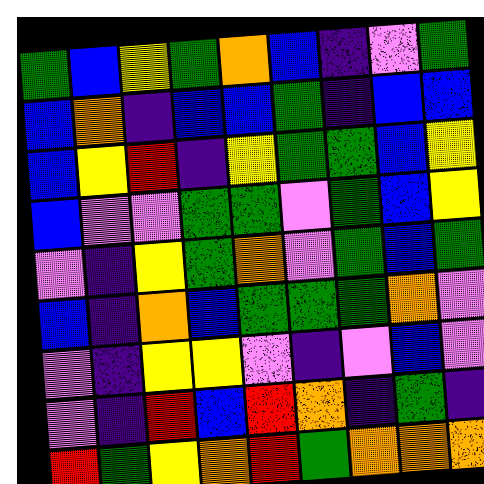[["green", "blue", "yellow", "green", "orange", "blue", "indigo", "violet", "green"], ["blue", "orange", "indigo", "blue", "blue", "green", "indigo", "blue", "blue"], ["blue", "yellow", "red", "indigo", "yellow", "green", "green", "blue", "yellow"], ["blue", "violet", "violet", "green", "green", "violet", "green", "blue", "yellow"], ["violet", "indigo", "yellow", "green", "orange", "violet", "green", "blue", "green"], ["blue", "indigo", "orange", "blue", "green", "green", "green", "orange", "violet"], ["violet", "indigo", "yellow", "yellow", "violet", "indigo", "violet", "blue", "violet"], ["violet", "indigo", "red", "blue", "red", "orange", "indigo", "green", "indigo"], ["red", "green", "yellow", "orange", "red", "green", "orange", "orange", "orange"]]